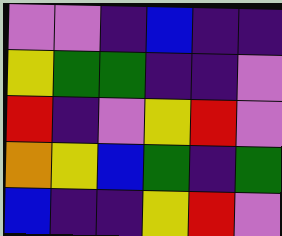[["violet", "violet", "indigo", "blue", "indigo", "indigo"], ["yellow", "green", "green", "indigo", "indigo", "violet"], ["red", "indigo", "violet", "yellow", "red", "violet"], ["orange", "yellow", "blue", "green", "indigo", "green"], ["blue", "indigo", "indigo", "yellow", "red", "violet"]]